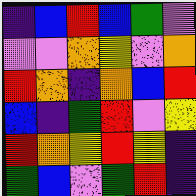[["indigo", "blue", "red", "blue", "green", "violet"], ["violet", "violet", "orange", "yellow", "violet", "orange"], ["red", "orange", "indigo", "orange", "blue", "red"], ["blue", "indigo", "green", "red", "violet", "yellow"], ["red", "orange", "yellow", "red", "yellow", "indigo"], ["green", "blue", "violet", "green", "red", "indigo"]]